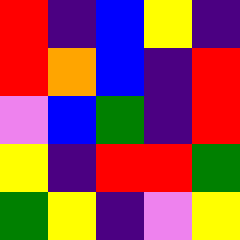[["red", "indigo", "blue", "yellow", "indigo"], ["red", "orange", "blue", "indigo", "red"], ["violet", "blue", "green", "indigo", "red"], ["yellow", "indigo", "red", "red", "green"], ["green", "yellow", "indigo", "violet", "yellow"]]